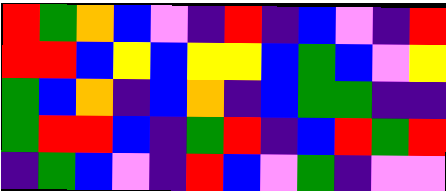[["red", "green", "orange", "blue", "violet", "indigo", "red", "indigo", "blue", "violet", "indigo", "red"], ["red", "red", "blue", "yellow", "blue", "yellow", "yellow", "blue", "green", "blue", "violet", "yellow"], ["green", "blue", "orange", "indigo", "blue", "orange", "indigo", "blue", "green", "green", "indigo", "indigo"], ["green", "red", "red", "blue", "indigo", "green", "red", "indigo", "blue", "red", "green", "red"], ["indigo", "green", "blue", "violet", "indigo", "red", "blue", "violet", "green", "indigo", "violet", "violet"]]